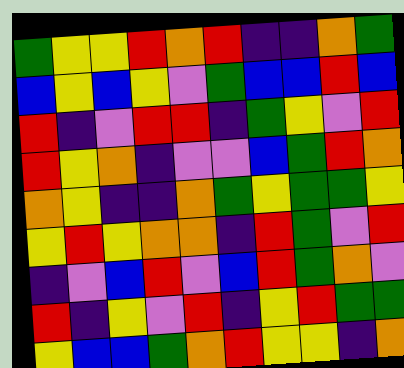[["green", "yellow", "yellow", "red", "orange", "red", "indigo", "indigo", "orange", "green"], ["blue", "yellow", "blue", "yellow", "violet", "green", "blue", "blue", "red", "blue"], ["red", "indigo", "violet", "red", "red", "indigo", "green", "yellow", "violet", "red"], ["red", "yellow", "orange", "indigo", "violet", "violet", "blue", "green", "red", "orange"], ["orange", "yellow", "indigo", "indigo", "orange", "green", "yellow", "green", "green", "yellow"], ["yellow", "red", "yellow", "orange", "orange", "indigo", "red", "green", "violet", "red"], ["indigo", "violet", "blue", "red", "violet", "blue", "red", "green", "orange", "violet"], ["red", "indigo", "yellow", "violet", "red", "indigo", "yellow", "red", "green", "green"], ["yellow", "blue", "blue", "green", "orange", "red", "yellow", "yellow", "indigo", "orange"]]